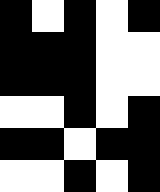[["black", "white", "black", "white", "black"], ["black", "black", "black", "white", "white"], ["black", "black", "black", "white", "white"], ["white", "white", "black", "white", "black"], ["black", "black", "white", "black", "black"], ["white", "white", "black", "white", "black"]]